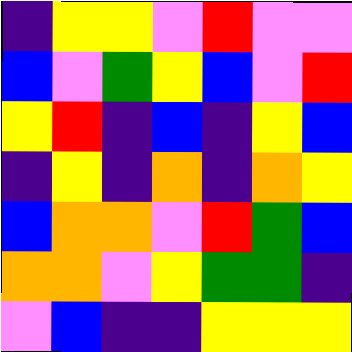[["indigo", "yellow", "yellow", "violet", "red", "violet", "violet"], ["blue", "violet", "green", "yellow", "blue", "violet", "red"], ["yellow", "red", "indigo", "blue", "indigo", "yellow", "blue"], ["indigo", "yellow", "indigo", "orange", "indigo", "orange", "yellow"], ["blue", "orange", "orange", "violet", "red", "green", "blue"], ["orange", "orange", "violet", "yellow", "green", "green", "indigo"], ["violet", "blue", "indigo", "indigo", "yellow", "yellow", "yellow"]]